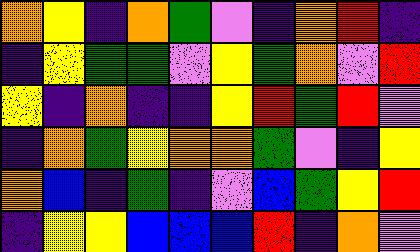[["orange", "yellow", "indigo", "orange", "green", "violet", "indigo", "orange", "red", "indigo"], ["indigo", "yellow", "green", "green", "violet", "yellow", "green", "orange", "violet", "red"], ["yellow", "indigo", "orange", "indigo", "indigo", "yellow", "red", "green", "red", "violet"], ["indigo", "orange", "green", "yellow", "orange", "orange", "green", "violet", "indigo", "yellow"], ["orange", "blue", "indigo", "green", "indigo", "violet", "blue", "green", "yellow", "red"], ["indigo", "yellow", "yellow", "blue", "blue", "blue", "red", "indigo", "orange", "violet"]]